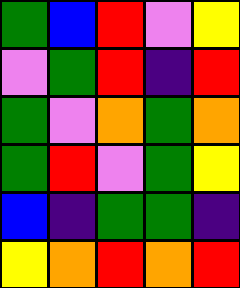[["green", "blue", "red", "violet", "yellow"], ["violet", "green", "red", "indigo", "red"], ["green", "violet", "orange", "green", "orange"], ["green", "red", "violet", "green", "yellow"], ["blue", "indigo", "green", "green", "indigo"], ["yellow", "orange", "red", "orange", "red"]]